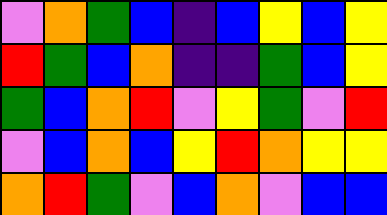[["violet", "orange", "green", "blue", "indigo", "blue", "yellow", "blue", "yellow"], ["red", "green", "blue", "orange", "indigo", "indigo", "green", "blue", "yellow"], ["green", "blue", "orange", "red", "violet", "yellow", "green", "violet", "red"], ["violet", "blue", "orange", "blue", "yellow", "red", "orange", "yellow", "yellow"], ["orange", "red", "green", "violet", "blue", "orange", "violet", "blue", "blue"]]